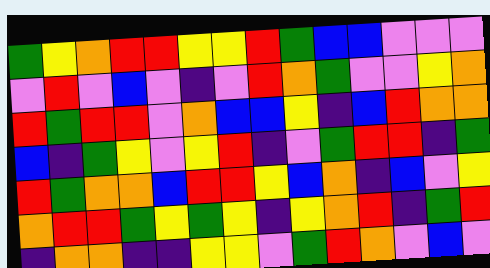[["green", "yellow", "orange", "red", "red", "yellow", "yellow", "red", "green", "blue", "blue", "violet", "violet", "violet"], ["violet", "red", "violet", "blue", "violet", "indigo", "violet", "red", "orange", "green", "violet", "violet", "yellow", "orange"], ["red", "green", "red", "red", "violet", "orange", "blue", "blue", "yellow", "indigo", "blue", "red", "orange", "orange"], ["blue", "indigo", "green", "yellow", "violet", "yellow", "red", "indigo", "violet", "green", "red", "red", "indigo", "green"], ["red", "green", "orange", "orange", "blue", "red", "red", "yellow", "blue", "orange", "indigo", "blue", "violet", "yellow"], ["orange", "red", "red", "green", "yellow", "green", "yellow", "indigo", "yellow", "orange", "red", "indigo", "green", "red"], ["indigo", "orange", "orange", "indigo", "indigo", "yellow", "yellow", "violet", "green", "red", "orange", "violet", "blue", "violet"]]